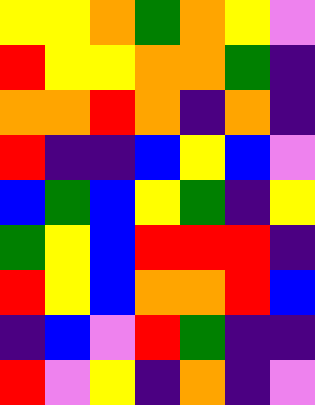[["yellow", "yellow", "orange", "green", "orange", "yellow", "violet"], ["red", "yellow", "yellow", "orange", "orange", "green", "indigo"], ["orange", "orange", "red", "orange", "indigo", "orange", "indigo"], ["red", "indigo", "indigo", "blue", "yellow", "blue", "violet"], ["blue", "green", "blue", "yellow", "green", "indigo", "yellow"], ["green", "yellow", "blue", "red", "red", "red", "indigo"], ["red", "yellow", "blue", "orange", "orange", "red", "blue"], ["indigo", "blue", "violet", "red", "green", "indigo", "indigo"], ["red", "violet", "yellow", "indigo", "orange", "indigo", "violet"]]